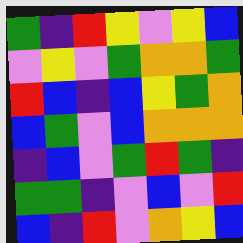[["green", "indigo", "red", "yellow", "violet", "yellow", "blue"], ["violet", "yellow", "violet", "green", "orange", "orange", "green"], ["red", "blue", "indigo", "blue", "yellow", "green", "orange"], ["blue", "green", "violet", "blue", "orange", "orange", "orange"], ["indigo", "blue", "violet", "green", "red", "green", "indigo"], ["green", "green", "indigo", "violet", "blue", "violet", "red"], ["blue", "indigo", "red", "violet", "orange", "yellow", "blue"]]